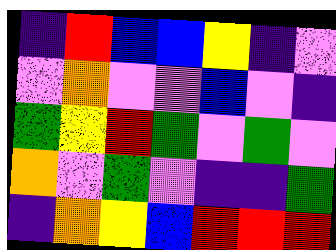[["indigo", "red", "blue", "blue", "yellow", "indigo", "violet"], ["violet", "orange", "violet", "violet", "blue", "violet", "indigo"], ["green", "yellow", "red", "green", "violet", "green", "violet"], ["orange", "violet", "green", "violet", "indigo", "indigo", "green"], ["indigo", "orange", "yellow", "blue", "red", "red", "red"]]